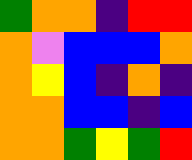[["green", "orange", "orange", "indigo", "red", "red"], ["orange", "violet", "blue", "blue", "blue", "orange"], ["orange", "yellow", "blue", "indigo", "orange", "indigo"], ["orange", "orange", "blue", "blue", "indigo", "blue"], ["orange", "orange", "green", "yellow", "green", "red"]]